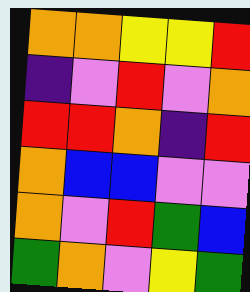[["orange", "orange", "yellow", "yellow", "red"], ["indigo", "violet", "red", "violet", "orange"], ["red", "red", "orange", "indigo", "red"], ["orange", "blue", "blue", "violet", "violet"], ["orange", "violet", "red", "green", "blue"], ["green", "orange", "violet", "yellow", "green"]]